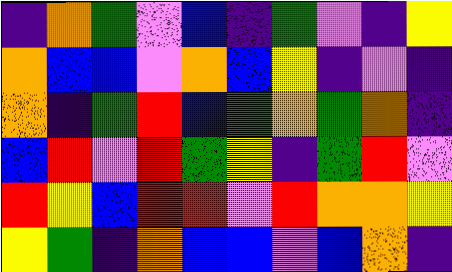[["indigo", "orange", "green", "violet", "blue", "indigo", "green", "violet", "indigo", "yellow"], ["orange", "blue", "blue", "violet", "orange", "blue", "yellow", "indigo", "violet", "indigo"], ["orange", "indigo", "green", "red", "blue", "green", "orange", "green", "orange", "indigo"], ["blue", "red", "violet", "red", "green", "yellow", "indigo", "green", "red", "violet"], ["red", "yellow", "blue", "red", "red", "violet", "red", "orange", "orange", "yellow"], ["yellow", "green", "indigo", "orange", "blue", "blue", "violet", "blue", "orange", "indigo"]]